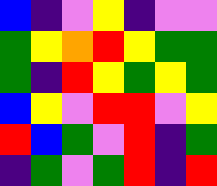[["blue", "indigo", "violet", "yellow", "indigo", "violet", "violet"], ["green", "yellow", "orange", "red", "yellow", "green", "green"], ["green", "indigo", "red", "yellow", "green", "yellow", "green"], ["blue", "yellow", "violet", "red", "red", "violet", "yellow"], ["red", "blue", "green", "violet", "red", "indigo", "green"], ["indigo", "green", "violet", "green", "red", "indigo", "red"]]